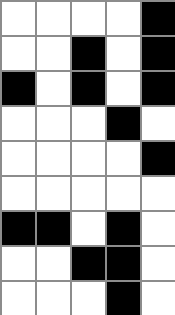[["white", "white", "white", "white", "black"], ["white", "white", "black", "white", "black"], ["black", "white", "black", "white", "black"], ["white", "white", "white", "black", "white"], ["white", "white", "white", "white", "black"], ["white", "white", "white", "white", "white"], ["black", "black", "white", "black", "white"], ["white", "white", "black", "black", "white"], ["white", "white", "white", "black", "white"]]